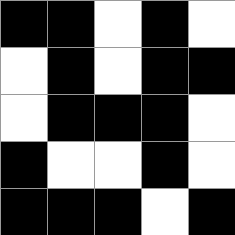[["black", "black", "white", "black", "white"], ["white", "black", "white", "black", "black"], ["white", "black", "black", "black", "white"], ["black", "white", "white", "black", "white"], ["black", "black", "black", "white", "black"]]